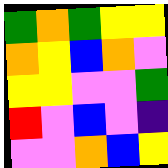[["green", "orange", "green", "yellow", "yellow"], ["orange", "yellow", "blue", "orange", "violet"], ["yellow", "yellow", "violet", "violet", "green"], ["red", "violet", "blue", "violet", "indigo"], ["violet", "violet", "orange", "blue", "yellow"]]